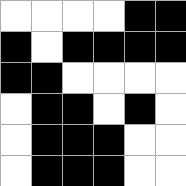[["white", "white", "white", "white", "black", "black"], ["black", "white", "black", "black", "black", "black"], ["black", "black", "white", "white", "white", "white"], ["white", "black", "black", "white", "black", "white"], ["white", "black", "black", "black", "white", "white"], ["white", "black", "black", "black", "white", "white"]]